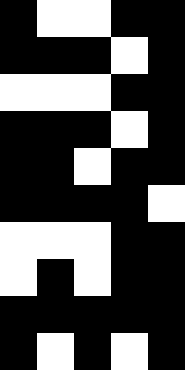[["black", "white", "white", "black", "black"], ["black", "black", "black", "white", "black"], ["white", "white", "white", "black", "black"], ["black", "black", "black", "white", "black"], ["black", "black", "white", "black", "black"], ["black", "black", "black", "black", "white"], ["white", "white", "white", "black", "black"], ["white", "black", "white", "black", "black"], ["black", "black", "black", "black", "black"], ["black", "white", "black", "white", "black"]]